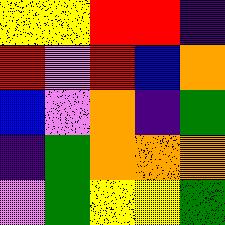[["yellow", "yellow", "red", "red", "indigo"], ["red", "violet", "red", "blue", "orange"], ["blue", "violet", "orange", "indigo", "green"], ["indigo", "green", "orange", "orange", "orange"], ["violet", "green", "yellow", "yellow", "green"]]